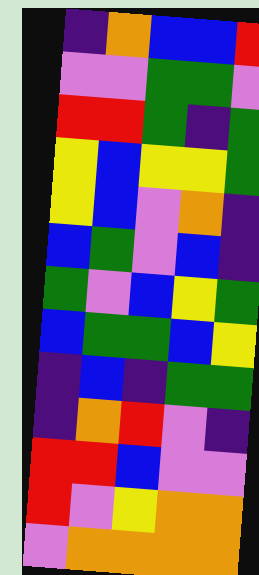[["indigo", "orange", "blue", "blue", "red"], ["violet", "violet", "green", "green", "violet"], ["red", "red", "green", "indigo", "green"], ["yellow", "blue", "yellow", "yellow", "green"], ["yellow", "blue", "violet", "orange", "indigo"], ["blue", "green", "violet", "blue", "indigo"], ["green", "violet", "blue", "yellow", "green"], ["blue", "green", "green", "blue", "yellow"], ["indigo", "blue", "indigo", "green", "green"], ["indigo", "orange", "red", "violet", "indigo"], ["red", "red", "blue", "violet", "violet"], ["red", "violet", "yellow", "orange", "orange"], ["violet", "orange", "orange", "orange", "orange"]]